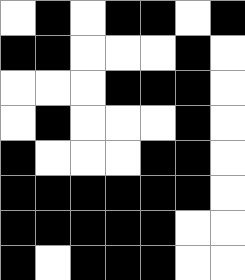[["white", "black", "white", "black", "black", "white", "black"], ["black", "black", "white", "white", "white", "black", "white"], ["white", "white", "white", "black", "black", "black", "white"], ["white", "black", "white", "white", "white", "black", "white"], ["black", "white", "white", "white", "black", "black", "white"], ["black", "black", "black", "black", "black", "black", "white"], ["black", "black", "black", "black", "black", "white", "white"], ["black", "white", "black", "black", "black", "white", "white"]]